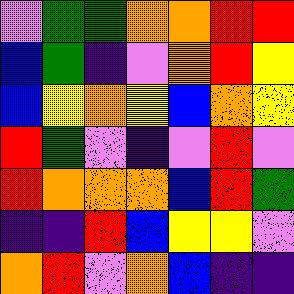[["violet", "green", "green", "orange", "orange", "red", "red"], ["blue", "green", "indigo", "violet", "orange", "red", "yellow"], ["blue", "yellow", "orange", "yellow", "blue", "orange", "yellow"], ["red", "green", "violet", "indigo", "violet", "red", "violet"], ["red", "orange", "orange", "orange", "blue", "red", "green"], ["indigo", "indigo", "red", "blue", "yellow", "yellow", "violet"], ["orange", "red", "violet", "orange", "blue", "indigo", "indigo"]]